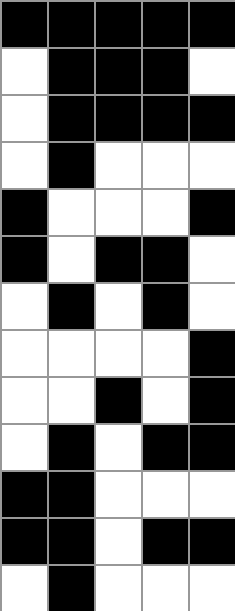[["black", "black", "black", "black", "black"], ["white", "black", "black", "black", "white"], ["white", "black", "black", "black", "black"], ["white", "black", "white", "white", "white"], ["black", "white", "white", "white", "black"], ["black", "white", "black", "black", "white"], ["white", "black", "white", "black", "white"], ["white", "white", "white", "white", "black"], ["white", "white", "black", "white", "black"], ["white", "black", "white", "black", "black"], ["black", "black", "white", "white", "white"], ["black", "black", "white", "black", "black"], ["white", "black", "white", "white", "white"]]